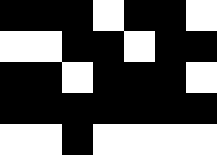[["black", "black", "black", "white", "black", "black", "white"], ["white", "white", "black", "black", "white", "black", "black"], ["black", "black", "white", "black", "black", "black", "white"], ["black", "black", "black", "black", "black", "black", "black"], ["white", "white", "black", "white", "white", "white", "white"]]